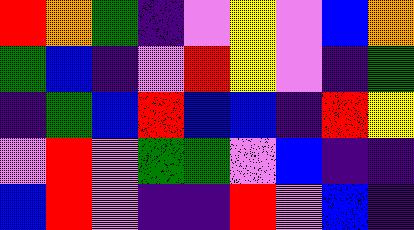[["red", "orange", "green", "indigo", "violet", "yellow", "violet", "blue", "orange"], ["green", "blue", "indigo", "violet", "red", "yellow", "violet", "indigo", "green"], ["indigo", "green", "blue", "red", "blue", "blue", "indigo", "red", "yellow"], ["violet", "red", "violet", "green", "green", "violet", "blue", "indigo", "indigo"], ["blue", "red", "violet", "indigo", "indigo", "red", "violet", "blue", "indigo"]]